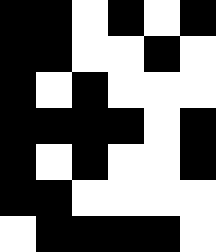[["black", "black", "white", "black", "white", "black"], ["black", "black", "white", "white", "black", "white"], ["black", "white", "black", "white", "white", "white"], ["black", "black", "black", "black", "white", "black"], ["black", "white", "black", "white", "white", "black"], ["black", "black", "white", "white", "white", "white"], ["white", "black", "black", "black", "black", "white"]]